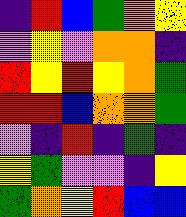[["indigo", "red", "blue", "green", "orange", "yellow"], ["violet", "yellow", "violet", "orange", "orange", "indigo"], ["red", "yellow", "red", "yellow", "orange", "green"], ["red", "red", "blue", "orange", "orange", "green"], ["violet", "indigo", "red", "indigo", "green", "indigo"], ["yellow", "green", "violet", "violet", "indigo", "yellow"], ["green", "orange", "yellow", "red", "blue", "blue"]]